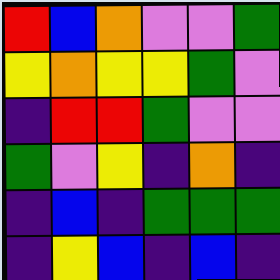[["red", "blue", "orange", "violet", "violet", "green"], ["yellow", "orange", "yellow", "yellow", "green", "violet"], ["indigo", "red", "red", "green", "violet", "violet"], ["green", "violet", "yellow", "indigo", "orange", "indigo"], ["indigo", "blue", "indigo", "green", "green", "green"], ["indigo", "yellow", "blue", "indigo", "blue", "indigo"]]